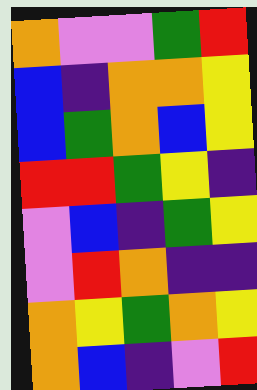[["orange", "violet", "violet", "green", "red"], ["blue", "indigo", "orange", "orange", "yellow"], ["blue", "green", "orange", "blue", "yellow"], ["red", "red", "green", "yellow", "indigo"], ["violet", "blue", "indigo", "green", "yellow"], ["violet", "red", "orange", "indigo", "indigo"], ["orange", "yellow", "green", "orange", "yellow"], ["orange", "blue", "indigo", "violet", "red"]]